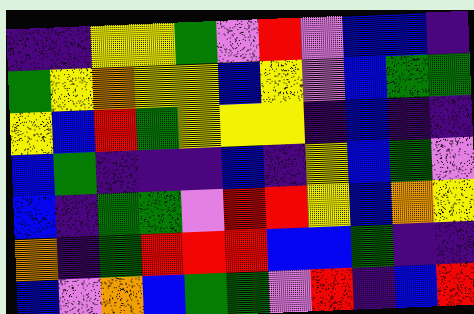[["indigo", "indigo", "yellow", "yellow", "green", "violet", "red", "violet", "blue", "blue", "indigo"], ["green", "yellow", "orange", "yellow", "yellow", "blue", "yellow", "violet", "blue", "green", "green"], ["yellow", "blue", "red", "green", "yellow", "yellow", "yellow", "indigo", "blue", "indigo", "indigo"], ["blue", "green", "indigo", "indigo", "indigo", "blue", "indigo", "yellow", "blue", "green", "violet"], ["blue", "indigo", "green", "green", "violet", "red", "red", "yellow", "blue", "orange", "yellow"], ["orange", "indigo", "green", "red", "red", "red", "blue", "blue", "green", "indigo", "indigo"], ["blue", "violet", "orange", "blue", "green", "green", "violet", "red", "indigo", "blue", "red"]]